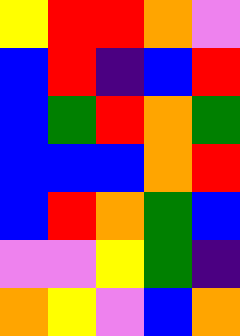[["yellow", "red", "red", "orange", "violet"], ["blue", "red", "indigo", "blue", "red"], ["blue", "green", "red", "orange", "green"], ["blue", "blue", "blue", "orange", "red"], ["blue", "red", "orange", "green", "blue"], ["violet", "violet", "yellow", "green", "indigo"], ["orange", "yellow", "violet", "blue", "orange"]]